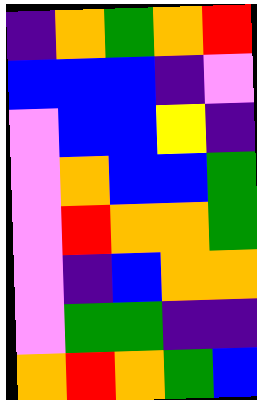[["indigo", "orange", "green", "orange", "red"], ["blue", "blue", "blue", "indigo", "violet"], ["violet", "blue", "blue", "yellow", "indigo"], ["violet", "orange", "blue", "blue", "green"], ["violet", "red", "orange", "orange", "green"], ["violet", "indigo", "blue", "orange", "orange"], ["violet", "green", "green", "indigo", "indigo"], ["orange", "red", "orange", "green", "blue"]]